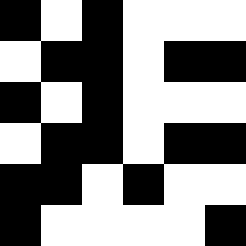[["black", "white", "black", "white", "white", "white"], ["white", "black", "black", "white", "black", "black"], ["black", "white", "black", "white", "white", "white"], ["white", "black", "black", "white", "black", "black"], ["black", "black", "white", "black", "white", "white"], ["black", "white", "white", "white", "white", "black"]]